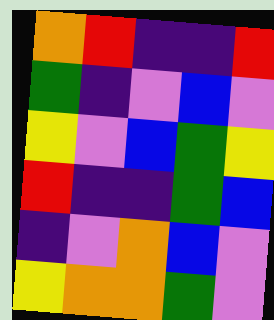[["orange", "red", "indigo", "indigo", "red"], ["green", "indigo", "violet", "blue", "violet"], ["yellow", "violet", "blue", "green", "yellow"], ["red", "indigo", "indigo", "green", "blue"], ["indigo", "violet", "orange", "blue", "violet"], ["yellow", "orange", "orange", "green", "violet"]]